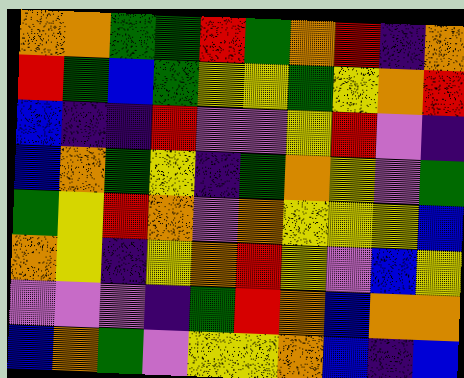[["orange", "orange", "green", "green", "red", "green", "orange", "red", "indigo", "orange"], ["red", "green", "blue", "green", "yellow", "yellow", "green", "yellow", "orange", "red"], ["blue", "indigo", "indigo", "red", "violet", "violet", "yellow", "red", "violet", "indigo"], ["blue", "orange", "green", "yellow", "indigo", "green", "orange", "yellow", "violet", "green"], ["green", "yellow", "red", "orange", "violet", "orange", "yellow", "yellow", "yellow", "blue"], ["orange", "yellow", "indigo", "yellow", "orange", "red", "yellow", "violet", "blue", "yellow"], ["violet", "violet", "violet", "indigo", "green", "red", "orange", "blue", "orange", "orange"], ["blue", "orange", "green", "violet", "yellow", "yellow", "orange", "blue", "indigo", "blue"]]